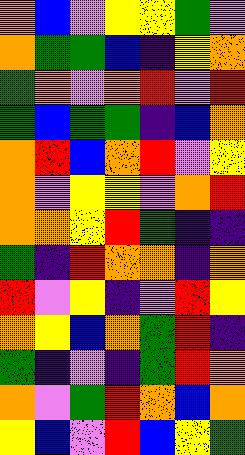[["orange", "blue", "violet", "yellow", "yellow", "green", "violet"], ["orange", "green", "green", "blue", "indigo", "yellow", "orange"], ["green", "orange", "violet", "orange", "red", "violet", "red"], ["green", "blue", "green", "green", "indigo", "blue", "orange"], ["orange", "red", "blue", "orange", "red", "violet", "yellow"], ["orange", "violet", "yellow", "yellow", "violet", "orange", "red"], ["orange", "orange", "yellow", "red", "green", "indigo", "indigo"], ["green", "indigo", "red", "orange", "orange", "indigo", "orange"], ["red", "violet", "yellow", "indigo", "violet", "red", "yellow"], ["orange", "yellow", "blue", "orange", "green", "red", "indigo"], ["green", "indigo", "violet", "indigo", "green", "red", "orange"], ["orange", "violet", "green", "red", "orange", "blue", "orange"], ["yellow", "blue", "violet", "red", "blue", "yellow", "green"]]